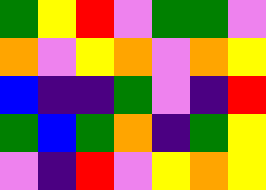[["green", "yellow", "red", "violet", "green", "green", "violet"], ["orange", "violet", "yellow", "orange", "violet", "orange", "yellow"], ["blue", "indigo", "indigo", "green", "violet", "indigo", "red"], ["green", "blue", "green", "orange", "indigo", "green", "yellow"], ["violet", "indigo", "red", "violet", "yellow", "orange", "yellow"]]